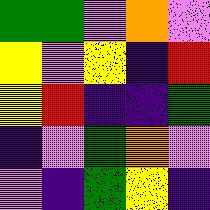[["green", "green", "violet", "orange", "violet"], ["yellow", "violet", "yellow", "indigo", "red"], ["yellow", "red", "indigo", "indigo", "green"], ["indigo", "violet", "green", "orange", "violet"], ["violet", "indigo", "green", "yellow", "indigo"]]